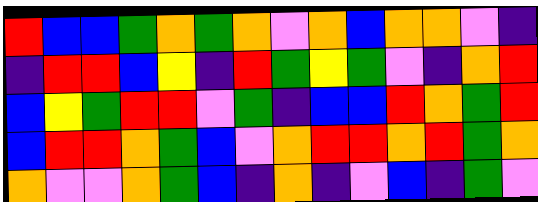[["red", "blue", "blue", "green", "orange", "green", "orange", "violet", "orange", "blue", "orange", "orange", "violet", "indigo"], ["indigo", "red", "red", "blue", "yellow", "indigo", "red", "green", "yellow", "green", "violet", "indigo", "orange", "red"], ["blue", "yellow", "green", "red", "red", "violet", "green", "indigo", "blue", "blue", "red", "orange", "green", "red"], ["blue", "red", "red", "orange", "green", "blue", "violet", "orange", "red", "red", "orange", "red", "green", "orange"], ["orange", "violet", "violet", "orange", "green", "blue", "indigo", "orange", "indigo", "violet", "blue", "indigo", "green", "violet"]]